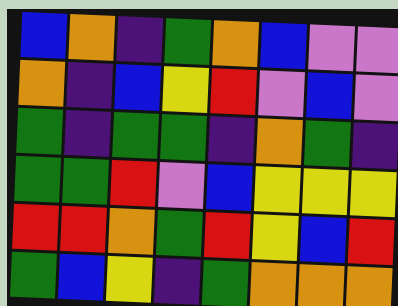[["blue", "orange", "indigo", "green", "orange", "blue", "violet", "violet"], ["orange", "indigo", "blue", "yellow", "red", "violet", "blue", "violet"], ["green", "indigo", "green", "green", "indigo", "orange", "green", "indigo"], ["green", "green", "red", "violet", "blue", "yellow", "yellow", "yellow"], ["red", "red", "orange", "green", "red", "yellow", "blue", "red"], ["green", "blue", "yellow", "indigo", "green", "orange", "orange", "orange"]]